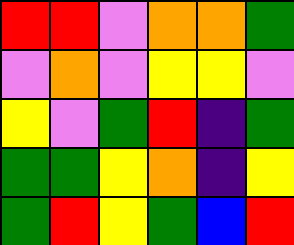[["red", "red", "violet", "orange", "orange", "green"], ["violet", "orange", "violet", "yellow", "yellow", "violet"], ["yellow", "violet", "green", "red", "indigo", "green"], ["green", "green", "yellow", "orange", "indigo", "yellow"], ["green", "red", "yellow", "green", "blue", "red"]]